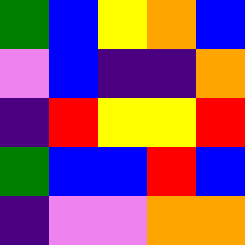[["green", "blue", "yellow", "orange", "blue"], ["violet", "blue", "indigo", "indigo", "orange"], ["indigo", "red", "yellow", "yellow", "red"], ["green", "blue", "blue", "red", "blue"], ["indigo", "violet", "violet", "orange", "orange"]]